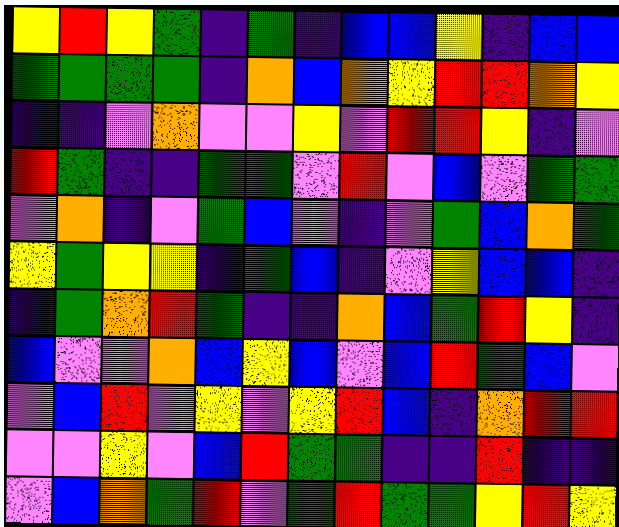[["yellow", "red", "yellow", "green", "indigo", "green", "indigo", "blue", "blue", "yellow", "indigo", "blue", "blue"], ["green", "green", "green", "green", "indigo", "orange", "blue", "orange", "yellow", "red", "red", "orange", "yellow"], ["indigo", "indigo", "violet", "orange", "violet", "violet", "yellow", "violet", "red", "red", "yellow", "indigo", "violet"], ["red", "green", "indigo", "indigo", "green", "green", "violet", "red", "violet", "blue", "violet", "green", "green"], ["violet", "orange", "indigo", "violet", "green", "blue", "violet", "indigo", "violet", "green", "blue", "orange", "green"], ["yellow", "green", "yellow", "yellow", "indigo", "green", "blue", "indigo", "violet", "yellow", "blue", "blue", "indigo"], ["indigo", "green", "orange", "red", "green", "indigo", "indigo", "orange", "blue", "green", "red", "yellow", "indigo"], ["blue", "violet", "violet", "orange", "blue", "yellow", "blue", "violet", "blue", "red", "green", "blue", "violet"], ["violet", "blue", "red", "violet", "yellow", "violet", "yellow", "red", "blue", "indigo", "orange", "red", "red"], ["violet", "violet", "yellow", "violet", "blue", "red", "green", "green", "indigo", "indigo", "red", "indigo", "indigo"], ["violet", "blue", "orange", "green", "red", "violet", "green", "red", "green", "green", "yellow", "red", "yellow"]]